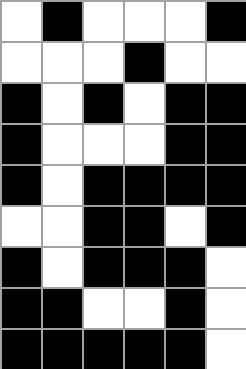[["white", "black", "white", "white", "white", "black"], ["white", "white", "white", "black", "white", "white"], ["black", "white", "black", "white", "black", "black"], ["black", "white", "white", "white", "black", "black"], ["black", "white", "black", "black", "black", "black"], ["white", "white", "black", "black", "white", "black"], ["black", "white", "black", "black", "black", "white"], ["black", "black", "white", "white", "black", "white"], ["black", "black", "black", "black", "black", "white"]]